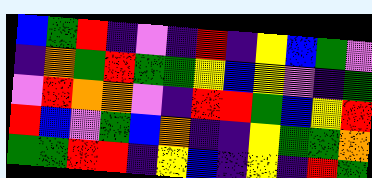[["blue", "green", "red", "indigo", "violet", "indigo", "red", "indigo", "yellow", "blue", "green", "violet"], ["indigo", "orange", "green", "red", "green", "green", "yellow", "blue", "yellow", "violet", "indigo", "green"], ["violet", "red", "orange", "orange", "violet", "indigo", "red", "red", "green", "blue", "yellow", "red"], ["red", "blue", "violet", "green", "blue", "orange", "indigo", "indigo", "yellow", "green", "green", "orange"], ["green", "green", "red", "red", "indigo", "yellow", "blue", "indigo", "yellow", "indigo", "red", "green"]]